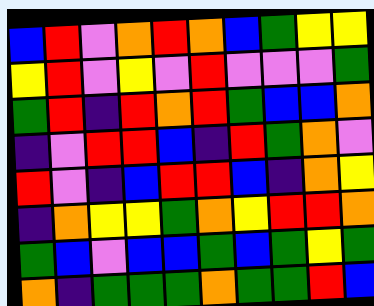[["blue", "red", "violet", "orange", "red", "orange", "blue", "green", "yellow", "yellow"], ["yellow", "red", "violet", "yellow", "violet", "red", "violet", "violet", "violet", "green"], ["green", "red", "indigo", "red", "orange", "red", "green", "blue", "blue", "orange"], ["indigo", "violet", "red", "red", "blue", "indigo", "red", "green", "orange", "violet"], ["red", "violet", "indigo", "blue", "red", "red", "blue", "indigo", "orange", "yellow"], ["indigo", "orange", "yellow", "yellow", "green", "orange", "yellow", "red", "red", "orange"], ["green", "blue", "violet", "blue", "blue", "green", "blue", "green", "yellow", "green"], ["orange", "indigo", "green", "green", "green", "orange", "green", "green", "red", "blue"]]